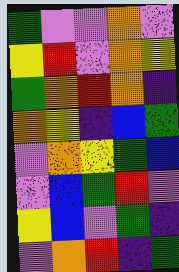[["green", "violet", "violet", "orange", "violet"], ["yellow", "red", "violet", "orange", "yellow"], ["green", "orange", "red", "orange", "indigo"], ["orange", "yellow", "indigo", "blue", "green"], ["violet", "orange", "yellow", "green", "blue"], ["violet", "blue", "green", "red", "violet"], ["yellow", "blue", "violet", "green", "indigo"], ["violet", "orange", "red", "indigo", "green"]]